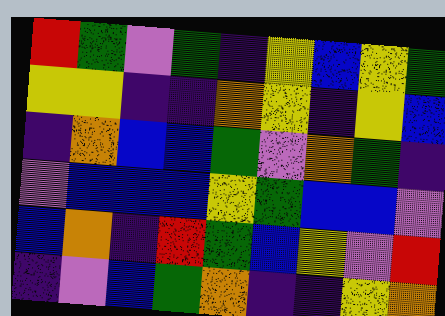[["red", "green", "violet", "green", "indigo", "yellow", "blue", "yellow", "green"], ["yellow", "yellow", "indigo", "indigo", "orange", "yellow", "indigo", "yellow", "blue"], ["indigo", "orange", "blue", "blue", "green", "violet", "orange", "green", "indigo"], ["violet", "blue", "blue", "blue", "yellow", "green", "blue", "blue", "violet"], ["blue", "orange", "indigo", "red", "green", "blue", "yellow", "violet", "red"], ["indigo", "violet", "blue", "green", "orange", "indigo", "indigo", "yellow", "orange"]]